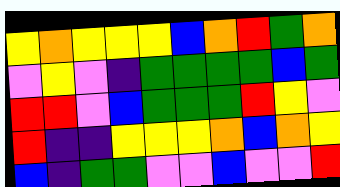[["yellow", "orange", "yellow", "yellow", "yellow", "blue", "orange", "red", "green", "orange"], ["violet", "yellow", "violet", "indigo", "green", "green", "green", "green", "blue", "green"], ["red", "red", "violet", "blue", "green", "green", "green", "red", "yellow", "violet"], ["red", "indigo", "indigo", "yellow", "yellow", "yellow", "orange", "blue", "orange", "yellow"], ["blue", "indigo", "green", "green", "violet", "violet", "blue", "violet", "violet", "red"]]